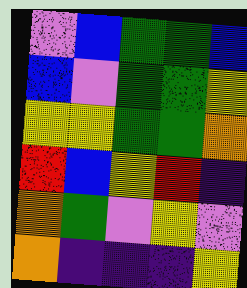[["violet", "blue", "green", "green", "blue"], ["blue", "violet", "green", "green", "yellow"], ["yellow", "yellow", "green", "green", "orange"], ["red", "blue", "yellow", "red", "indigo"], ["orange", "green", "violet", "yellow", "violet"], ["orange", "indigo", "indigo", "indigo", "yellow"]]